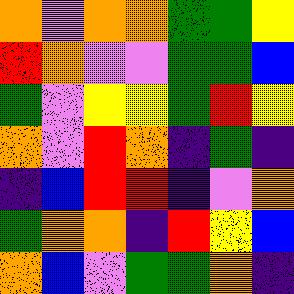[["orange", "violet", "orange", "orange", "green", "green", "yellow"], ["red", "orange", "violet", "violet", "green", "green", "blue"], ["green", "violet", "yellow", "yellow", "green", "red", "yellow"], ["orange", "violet", "red", "orange", "indigo", "green", "indigo"], ["indigo", "blue", "red", "red", "indigo", "violet", "orange"], ["green", "orange", "orange", "indigo", "red", "yellow", "blue"], ["orange", "blue", "violet", "green", "green", "orange", "indigo"]]